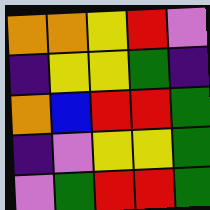[["orange", "orange", "yellow", "red", "violet"], ["indigo", "yellow", "yellow", "green", "indigo"], ["orange", "blue", "red", "red", "green"], ["indigo", "violet", "yellow", "yellow", "green"], ["violet", "green", "red", "red", "green"]]